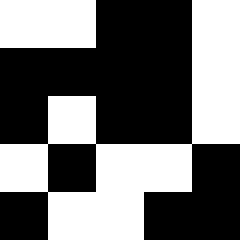[["white", "white", "black", "black", "white"], ["black", "black", "black", "black", "white"], ["black", "white", "black", "black", "white"], ["white", "black", "white", "white", "black"], ["black", "white", "white", "black", "black"]]